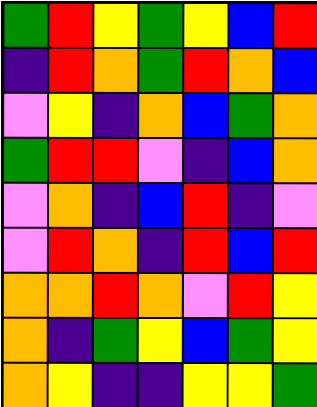[["green", "red", "yellow", "green", "yellow", "blue", "red"], ["indigo", "red", "orange", "green", "red", "orange", "blue"], ["violet", "yellow", "indigo", "orange", "blue", "green", "orange"], ["green", "red", "red", "violet", "indigo", "blue", "orange"], ["violet", "orange", "indigo", "blue", "red", "indigo", "violet"], ["violet", "red", "orange", "indigo", "red", "blue", "red"], ["orange", "orange", "red", "orange", "violet", "red", "yellow"], ["orange", "indigo", "green", "yellow", "blue", "green", "yellow"], ["orange", "yellow", "indigo", "indigo", "yellow", "yellow", "green"]]